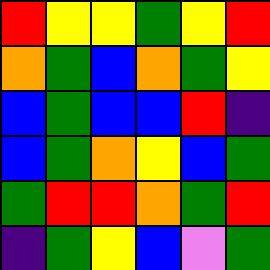[["red", "yellow", "yellow", "green", "yellow", "red"], ["orange", "green", "blue", "orange", "green", "yellow"], ["blue", "green", "blue", "blue", "red", "indigo"], ["blue", "green", "orange", "yellow", "blue", "green"], ["green", "red", "red", "orange", "green", "red"], ["indigo", "green", "yellow", "blue", "violet", "green"]]